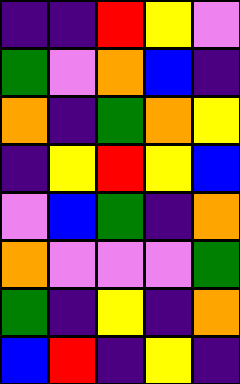[["indigo", "indigo", "red", "yellow", "violet"], ["green", "violet", "orange", "blue", "indigo"], ["orange", "indigo", "green", "orange", "yellow"], ["indigo", "yellow", "red", "yellow", "blue"], ["violet", "blue", "green", "indigo", "orange"], ["orange", "violet", "violet", "violet", "green"], ["green", "indigo", "yellow", "indigo", "orange"], ["blue", "red", "indigo", "yellow", "indigo"]]